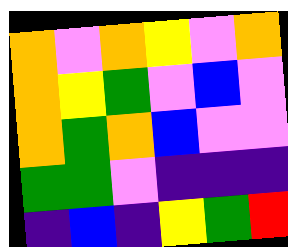[["orange", "violet", "orange", "yellow", "violet", "orange"], ["orange", "yellow", "green", "violet", "blue", "violet"], ["orange", "green", "orange", "blue", "violet", "violet"], ["green", "green", "violet", "indigo", "indigo", "indigo"], ["indigo", "blue", "indigo", "yellow", "green", "red"]]